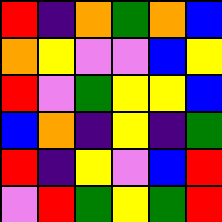[["red", "indigo", "orange", "green", "orange", "blue"], ["orange", "yellow", "violet", "violet", "blue", "yellow"], ["red", "violet", "green", "yellow", "yellow", "blue"], ["blue", "orange", "indigo", "yellow", "indigo", "green"], ["red", "indigo", "yellow", "violet", "blue", "red"], ["violet", "red", "green", "yellow", "green", "red"]]